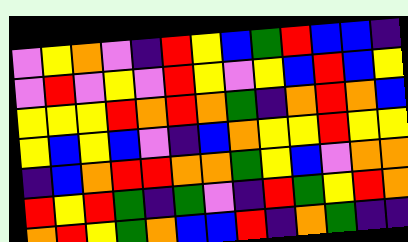[["violet", "yellow", "orange", "violet", "indigo", "red", "yellow", "blue", "green", "red", "blue", "blue", "indigo"], ["violet", "red", "violet", "yellow", "violet", "red", "yellow", "violet", "yellow", "blue", "red", "blue", "yellow"], ["yellow", "yellow", "yellow", "red", "orange", "red", "orange", "green", "indigo", "orange", "red", "orange", "blue"], ["yellow", "blue", "yellow", "blue", "violet", "indigo", "blue", "orange", "yellow", "yellow", "red", "yellow", "yellow"], ["indigo", "blue", "orange", "red", "red", "orange", "orange", "green", "yellow", "blue", "violet", "orange", "orange"], ["red", "yellow", "red", "green", "indigo", "green", "violet", "indigo", "red", "green", "yellow", "red", "orange"], ["orange", "red", "yellow", "green", "orange", "blue", "blue", "red", "indigo", "orange", "green", "indigo", "indigo"]]